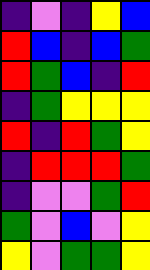[["indigo", "violet", "indigo", "yellow", "blue"], ["red", "blue", "indigo", "blue", "green"], ["red", "green", "blue", "indigo", "red"], ["indigo", "green", "yellow", "yellow", "yellow"], ["red", "indigo", "red", "green", "yellow"], ["indigo", "red", "red", "red", "green"], ["indigo", "violet", "violet", "green", "red"], ["green", "violet", "blue", "violet", "yellow"], ["yellow", "violet", "green", "green", "yellow"]]